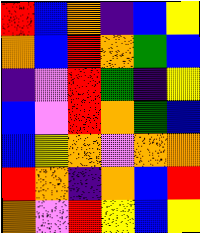[["red", "blue", "orange", "indigo", "blue", "yellow"], ["orange", "blue", "red", "orange", "green", "blue"], ["indigo", "violet", "red", "green", "indigo", "yellow"], ["blue", "violet", "red", "orange", "green", "blue"], ["blue", "yellow", "orange", "violet", "orange", "orange"], ["red", "orange", "indigo", "orange", "blue", "red"], ["orange", "violet", "red", "yellow", "blue", "yellow"]]